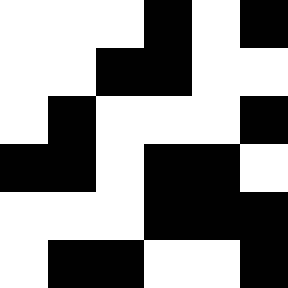[["white", "white", "white", "black", "white", "black"], ["white", "white", "black", "black", "white", "white"], ["white", "black", "white", "white", "white", "black"], ["black", "black", "white", "black", "black", "white"], ["white", "white", "white", "black", "black", "black"], ["white", "black", "black", "white", "white", "black"]]